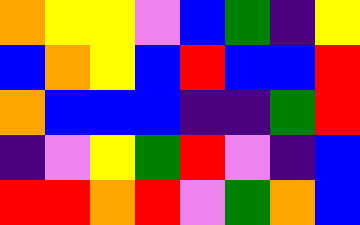[["orange", "yellow", "yellow", "violet", "blue", "green", "indigo", "yellow"], ["blue", "orange", "yellow", "blue", "red", "blue", "blue", "red"], ["orange", "blue", "blue", "blue", "indigo", "indigo", "green", "red"], ["indigo", "violet", "yellow", "green", "red", "violet", "indigo", "blue"], ["red", "red", "orange", "red", "violet", "green", "orange", "blue"]]